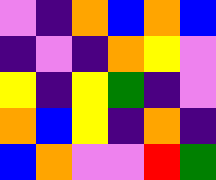[["violet", "indigo", "orange", "blue", "orange", "blue"], ["indigo", "violet", "indigo", "orange", "yellow", "violet"], ["yellow", "indigo", "yellow", "green", "indigo", "violet"], ["orange", "blue", "yellow", "indigo", "orange", "indigo"], ["blue", "orange", "violet", "violet", "red", "green"]]